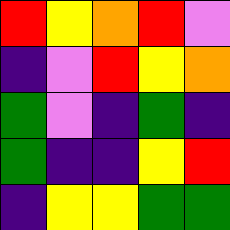[["red", "yellow", "orange", "red", "violet"], ["indigo", "violet", "red", "yellow", "orange"], ["green", "violet", "indigo", "green", "indigo"], ["green", "indigo", "indigo", "yellow", "red"], ["indigo", "yellow", "yellow", "green", "green"]]